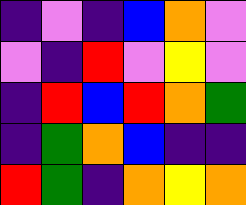[["indigo", "violet", "indigo", "blue", "orange", "violet"], ["violet", "indigo", "red", "violet", "yellow", "violet"], ["indigo", "red", "blue", "red", "orange", "green"], ["indigo", "green", "orange", "blue", "indigo", "indigo"], ["red", "green", "indigo", "orange", "yellow", "orange"]]